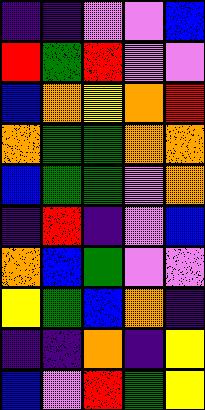[["indigo", "indigo", "violet", "violet", "blue"], ["red", "green", "red", "violet", "violet"], ["blue", "orange", "yellow", "orange", "red"], ["orange", "green", "green", "orange", "orange"], ["blue", "green", "green", "violet", "orange"], ["indigo", "red", "indigo", "violet", "blue"], ["orange", "blue", "green", "violet", "violet"], ["yellow", "green", "blue", "orange", "indigo"], ["indigo", "indigo", "orange", "indigo", "yellow"], ["blue", "violet", "red", "green", "yellow"]]